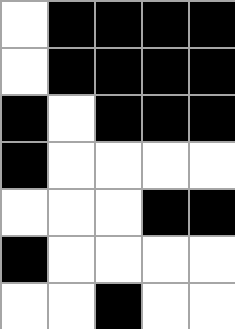[["white", "black", "black", "black", "black"], ["white", "black", "black", "black", "black"], ["black", "white", "black", "black", "black"], ["black", "white", "white", "white", "white"], ["white", "white", "white", "black", "black"], ["black", "white", "white", "white", "white"], ["white", "white", "black", "white", "white"]]